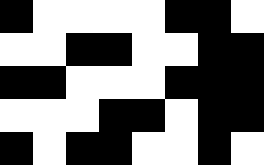[["black", "white", "white", "white", "white", "black", "black", "white"], ["white", "white", "black", "black", "white", "white", "black", "black"], ["black", "black", "white", "white", "white", "black", "black", "black"], ["white", "white", "white", "black", "black", "white", "black", "black"], ["black", "white", "black", "black", "white", "white", "black", "white"]]